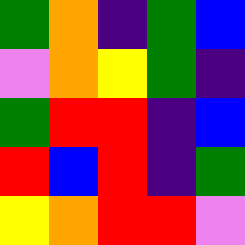[["green", "orange", "indigo", "green", "blue"], ["violet", "orange", "yellow", "green", "indigo"], ["green", "red", "red", "indigo", "blue"], ["red", "blue", "red", "indigo", "green"], ["yellow", "orange", "red", "red", "violet"]]